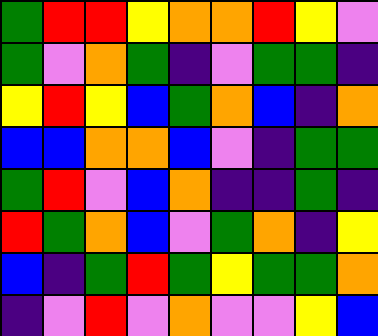[["green", "red", "red", "yellow", "orange", "orange", "red", "yellow", "violet"], ["green", "violet", "orange", "green", "indigo", "violet", "green", "green", "indigo"], ["yellow", "red", "yellow", "blue", "green", "orange", "blue", "indigo", "orange"], ["blue", "blue", "orange", "orange", "blue", "violet", "indigo", "green", "green"], ["green", "red", "violet", "blue", "orange", "indigo", "indigo", "green", "indigo"], ["red", "green", "orange", "blue", "violet", "green", "orange", "indigo", "yellow"], ["blue", "indigo", "green", "red", "green", "yellow", "green", "green", "orange"], ["indigo", "violet", "red", "violet", "orange", "violet", "violet", "yellow", "blue"]]